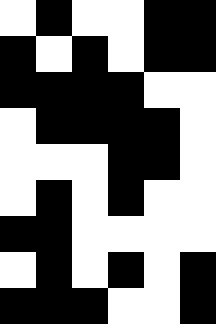[["white", "black", "white", "white", "black", "black"], ["black", "white", "black", "white", "black", "black"], ["black", "black", "black", "black", "white", "white"], ["white", "black", "black", "black", "black", "white"], ["white", "white", "white", "black", "black", "white"], ["white", "black", "white", "black", "white", "white"], ["black", "black", "white", "white", "white", "white"], ["white", "black", "white", "black", "white", "black"], ["black", "black", "black", "white", "white", "black"]]